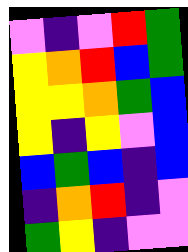[["violet", "indigo", "violet", "red", "green"], ["yellow", "orange", "red", "blue", "green"], ["yellow", "yellow", "orange", "green", "blue"], ["yellow", "indigo", "yellow", "violet", "blue"], ["blue", "green", "blue", "indigo", "blue"], ["indigo", "orange", "red", "indigo", "violet"], ["green", "yellow", "indigo", "violet", "violet"]]